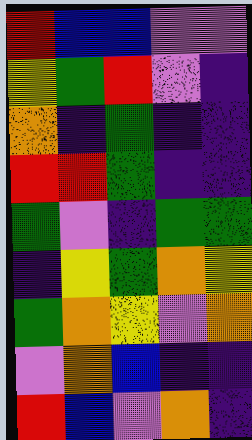[["red", "blue", "blue", "violet", "violet"], ["yellow", "green", "red", "violet", "indigo"], ["orange", "indigo", "green", "indigo", "indigo"], ["red", "red", "green", "indigo", "indigo"], ["green", "violet", "indigo", "green", "green"], ["indigo", "yellow", "green", "orange", "yellow"], ["green", "orange", "yellow", "violet", "orange"], ["violet", "orange", "blue", "indigo", "indigo"], ["red", "blue", "violet", "orange", "indigo"]]